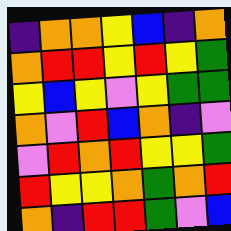[["indigo", "orange", "orange", "yellow", "blue", "indigo", "orange"], ["orange", "red", "red", "yellow", "red", "yellow", "green"], ["yellow", "blue", "yellow", "violet", "yellow", "green", "green"], ["orange", "violet", "red", "blue", "orange", "indigo", "violet"], ["violet", "red", "orange", "red", "yellow", "yellow", "green"], ["red", "yellow", "yellow", "orange", "green", "orange", "red"], ["orange", "indigo", "red", "red", "green", "violet", "blue"]]